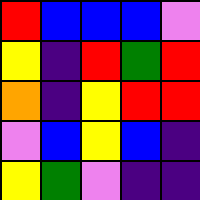[["red", "blue", "blue", "blue", "violet"], ["yellow", "indigo", "red", "green", "red"], ["orange", "indigo", "yellow", "red", "red"], ["violet", "blue", "yellow", "blue", "indigo"], ["yellow", "green", "violet", "indigo", "indigo"]]